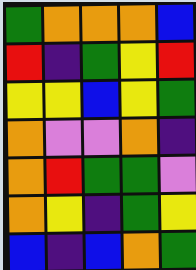[["green", "orange", "orange", "orange", "blue"], ["red", "indigo", "green", "yellow", "red"], ["yellow", "yellow", "blue", "yellow", "green"], ["orange", "violet", "violet", "orange", "indigo"], ["orange", "red", "green", "green", "violet"], ["orange", "yellow", "indigo", "green", "yellow"], ["blue", "indigo", "blue", "orange", "green"]]